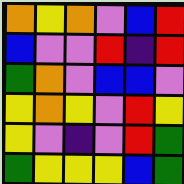[["orange", "yellow", "orange", "violet", "blue", "red"], ["blue", "violet", "violet", "red", "indigo", "red"], ["green", "orange", "violet", "blue", "blue", "violet"], ["yellow", "orange", "yellow", "violet", "red", "yellow"], ["yellow", "violet", "indigo", "violet", "red", "green"], ["green", "yellow", "yellow", "yellow", "blue", "green"]]